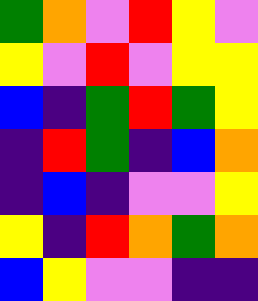[["green", "orange", "violet", "red", "yellow", "violet"], ["yellow", "violet", "red", "violet", "yellow", "yellow"], ["blue", "indigo", "green", "red", "green", "yellow"], ["indigo", "red", "green", "indigo", "blue", "orange"], ["indigo", "blue", "indigo", "violet", "violet", "yellow"], ["yellow", "indigo", "red", "orange", "green", "orange"], ["blue", "yellow", "violet", "violet", "indigo", "indigo"]]